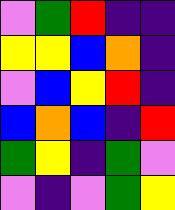[["violet", "green", "red", "indigo", "indigo"], ["yellow", "yellow", "blue", "orange", "indigo"], ["violet", "blue", "yellow", "red", "indigo"], ["blue", "orange", "blue", "indigo", "red"], ["green", "yellow", "indigo", "green", "violet"], ["violet", "indigo", "violet", "green", "yellow"]]